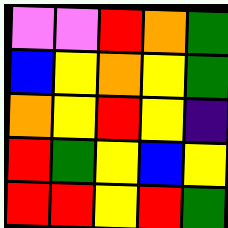[["violet", "violet", "red", "orange", "green"], ["blue", "yellow", "orange", "yellow", "green"], ["orange", "yellow", "red", "yellow", "indigo"], ["red", "green", "yellow", "blue", "yellow"], ["red", "red", "yellow", "red", "green"]]